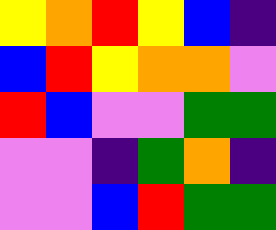[["yellow", "orange", "red", "yellow", "blue", "indigo"], ["blue", "red", "yellow", "orange", "orange", "violet"], ["red", "blue", "violet", "violet", "green", "green"], ["violet", "violet", "indigo", "green", "orange", "indigo"], ["violet", "violet", "blue", "red", "green", "green"]]